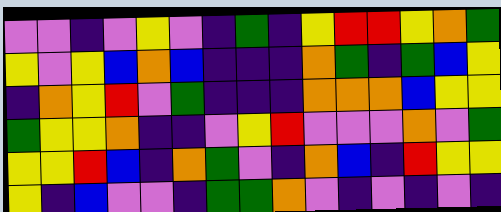[["violet", "violet", "indigo", "violet", "yellow", "violet", "indigo", "green", "indigo", "yellow", "red", "red", "yellow", "orange", "green"], ["yellow", "violet", "yellow", "blue", "orange", "blue", "indigo", "indigo", "indigo", "orange", "green", "indigo", "green", "blue", "yellow"], ["indigo", "orange", "yellow", "red", "violet", "green", "indigo", "indigo", "indigo", "orange", "orange", "orange", "blue", "yellow", "yellow"], ["green", "yellow", "yellow", "orange", "indigo", "indigo", "violet", "yellow", "red", "violet", "violet", "violet", "orange", "violet", "green"], ["yellow", "yellow", "red", "blue", "indigo", "orange", "green", "violet", "indigo", "orange", "blue", "indigo", "red", "yellow", "yellow"], ["yellow", "indigo", "blue", "violet", "violet", "indigo", "green", "green", "orange", "violet", "indigo", "violet", "indigo", "violet", "indigo"]]